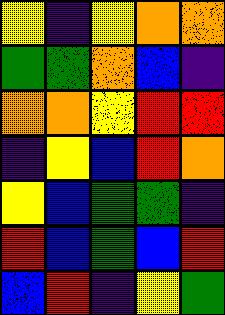[["yellow", "indigo", "yellow", "orange", "orange"], ["green", "green", "orange", "blue", "indigo"], ["orange", "orange", "yellow", "red", "red"], ["indigo", "yellow", "blue", "red", "orange"], ["yellow", "blue", "green", "green", "indigo"], ["red", "blue", "green", "blue", "red"], ["blue", "red", "indigo", "yellow", "green"]]